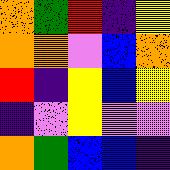[["orange", "green", "red", "indigo", "yellow"], ["orange", "orange", "violet", "blue", "orange"], ["red", "indigo", "yellow", "blue", "yellow"], ["indigo", "violet", "yellow", "violet", "violet"], ["orange", "green", "blue", "blue", "indigo"]]